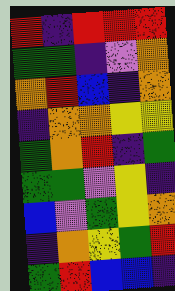[["red", "indigo", "red", "red", "red"], ["green", "green", "indigo", "violet", "orange"], ["orange", "red", "blue", "indigo", "orange"], ["indigo", "orange", "orange", "yellow", "yellow"], ["green", "orange", "red", "indigo", "green"], ["green", "green", "violet", "yellow", "indigo"], ["blue", "violet", "green", "yellow", "orange"], ["indigo", "orange", "yellow", "green", "red"], ["green", "red", "blue", "blue", "indigo"]]